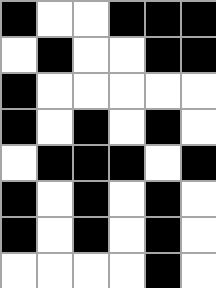[["black", "white", "white", "black", "black", "black"], ["white", "black", "white", "white", "black", "black"], ["black", "white", "white", "white", "white", "white"], ["black", "white", "black", "white", "black", "white"], ["white", "black", "black", "black", "white", "black"], ["black", "white", "black", "white", "black", "white"], ["black", "white", "black", "white", "black", "white"], ["white", "white", "white", "white", "black", "white"]]